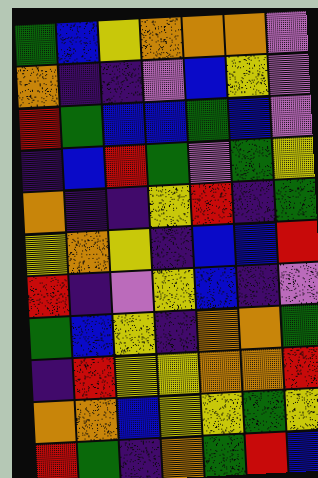[["green", "blue", "yellow", "orange", "orange", "orange", "violet"], ["orange", "indigo", "indigo", "violet", "blue", "yellow", "violet"], ["red", "green", "blue", "blue", "green", "blue", "violet"], ["indigo", "blue", "red", "green", "violet", "green", "yellow"], ["orange", "indigo", "indigo", "yellow", "red", "indigo", "green"], ["yellow", "orange", "yellow", "indigo", "blue", "blue", "red"], ["red", "indigo", "violet", "yellow", "blue", "indigo", "violet"], ["green", "blue", "yellow", "indigo", "orange", "orange", "green"], ["indigo", "red", "yellow", "yellow", "orange", "orange", "red"], ["orange", "orange", "blue", "yellow", "yellow", "green", "yellow"], ["red", "green", "indigo", "orange", "green", "red", "blue"]]